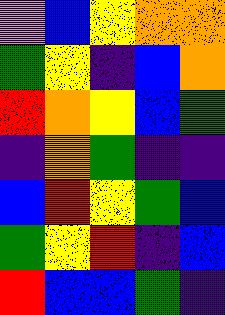[["violet", "blue", "yellow", "orange", "orange"], ["green", "yellow", "indigo", "blue", "orange"], ["red", "orange", "yellow", "blue", "green"], ["indigo", "orange", "green", "indigo", "indigo"], ["blue", "red", "yellow", "green", "blue"], ["green", "yellow", "red", "indigo", "blue"], ["red", "blue", "blue", "green", "indigo"]]